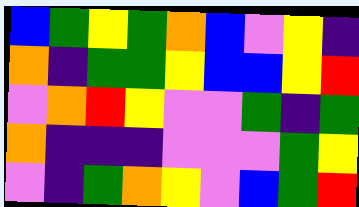[["blue", "green", "yellow", "green", "orange", "blue", "violet", "yellow", "indigo"], ["orange", "indigo", "green", "green", "yellow", "blue", "blue", "yellow", "red"], ["violet", "orange", "red", "yellow", "violet", "violet", "green", "indigo", "green"], ["orange", "indigo", "indigo", "indigo", "violet", "violet", "violet", "green", "yellow"], ["violet", "indigo", "green", "orange", "yellow", "violet", "blue", "green", "red"]]